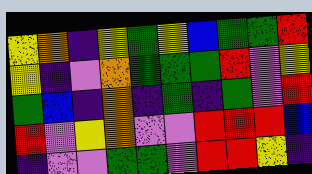[["yellow", "orange", "indigo", "yellow", "green", "yellow", "blue", "green", "green", "red"], ["yellow", "indigo", "violet", "orange", "green", "green", "green", "red", "violet", "yellow"], ["green", "blue", "indigo", "orange", "indigo", "green", "indigo", "green", "violet", "red"], ["red", "violet", "yellow", "orange", "violet", "violet", "red", "red", "red", "blue"], ["indigo", "violet", "violet", "green", "green", "violet", "red", "red", "yellow", "indigo"]]